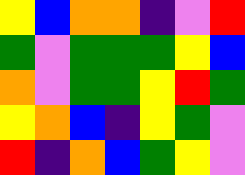[["yellow", "blue", "orange", "orange", "indigo", "violet", "red"], ["green", "violet", "green", "green", "green", "yellow", "blue"], ["orange", "violet", "green", "green", "yellow", "red", "green"], ["yellow", "orange", "blue", "indigo", "yellow", "green", "violet"], ["red", "indigo", "orange", "blue", "green", "yellow", "violet"]]